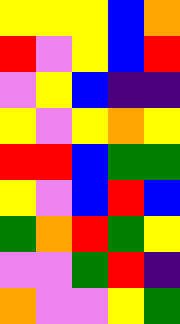[["yellow", "yellow", "yellow", "blue", "orange"], ["red", "violet", "yellow", "blue", "red"], ["violet", "yellow", "blue", "indigo", "indigo"], ["yellow", "violet", "yellow", "orange", "yellow"], ["red", "red", "blue", "green", "green"], ["yellow", "violet", "blue", "red", "blue"], ["green", "orange", "red", "green", "yellow"], ["violet", "violet", "green", "red", "indigo"], ["orange", "violet", "violet", "yellow", "green"]]